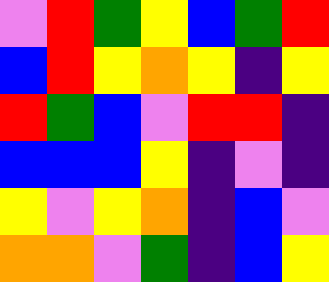[["violet", "red", "green", "yellow", "blue", "green", "red"], ["blue", "red", "yellow", "orange", "yellow", "indigo", "yellow"], ["red", "green", "blue", "violet", "red", "red", "indigo"], ["blue", "blue", "blue", "yellow", "indigo", "violet", "indigo"], ["yellow", "violet", "yellow", "orange", "indigo", "blue", "violet"], ["orange", "orange", "violet", "green", "indigo", "blue", "yellow"]]